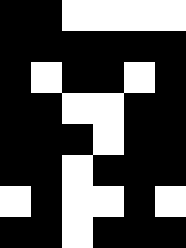[["black", "black", "white", "white", "white", "white"], ["black", "black", "black", "black", "black", "black"], ["black", "white", "black", "black", "white", "black"], ["black", "black", "white", "white", "black", "black"], ["black", "black", "black", "white", "black", "black"], ["black", "black", "white", "black", "black", "black"], ["white", "black", "white", "white", "black", "white"], ["black", "black", "white", "black", "black", "black"]]